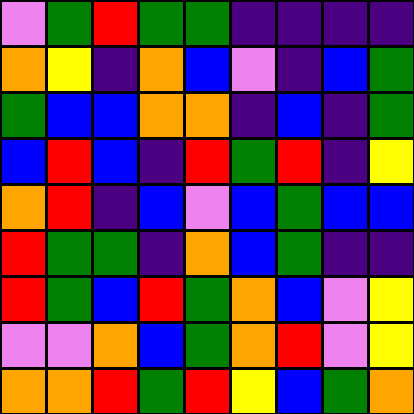[["violet", "green", "red", "green", "green", "indigo", "indigo", "indigo", "indigo"], ["orange", "yellow", "indigo", "orange", "blue", "violet", "indigo", "blue", "green"], ["green", "blue", "blue", "orange", "orange", "indigo", "blue", "indigo", "green"], ["blue", "red", "blue", "indigo", "red", "green", "red", "indigo", "yellow"], ["orange", "red", "indigo", "blue", "violet", "blue", "green", "blue", "blue"], ["red", "green", "green", "indigo", "orange", "blue", "green", "indigo", "indigo"], ["red", "green", "blue", "red", "green", "orange", "blue", "violet", "yellow"], ["violet", "violet", "orange", "blue", "green", "orange", "red", "violet", "yellow"], ["orange", "orange", "red", "green", "red", "yellow", "blue", "green", "orange"]]